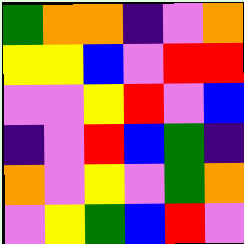[["green", "orange", "orange", "indigo", "violet", "orange"], ["yellow", "yellow", "blue", "violet", "red", "red"], ["violet", "violet", "yellow", "red", "violet", "blue"], ["indigo", "violet", "red", "blue", "green", "indigo"], ["orange", "violet", "yellow", "violet", "green", "orange"], ["violet", "yellow", "green", "blue", "red", "violet"]]